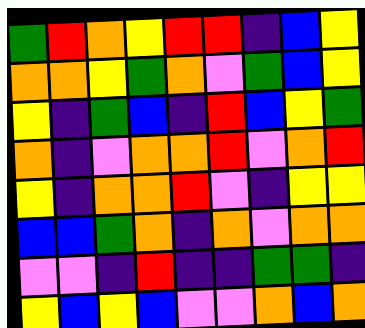[["green", "red", "orange", "yellow", "red", "red", "indigo", "blue", "yellow"], ["orange", "orange", "yellow", "green", "orange", "violet", "green", "blue", "yellow"], ["yellow", "indigo", "green", "blue", "indigo", "red", "blue", "yellow", "green"], ["orange", "indigo", "violet", "orange", "orange", "red", "violet", "orange", "red"], ["yellow", "indigo", "orange", "orange", "red", "violet", "indigo", "yellow", "yellow"], ["blue", "blue", "green", "orange", "indigo", "orange", "violet", "orange", "orange"], ["violet", "violet", "indigo", "red", "indigo", "indigo", "green", "green", "indigo"], ["yellow", "blue", "yellow", "blue", "violet", "violet", "orange", "blue", "orange"]]